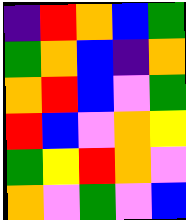[["indigo", "red", "orange", "blue", "green"], ["green", "orange", "blue", "indigo", "orange"], ["orange", "red", "blue", "violet", "green"], ["red", "blue", "violet", "orange", "yellow"], ["green", "yellow", "red", "orange", "violet"], ["orange", "violet", "green", "violet", "blue"]]